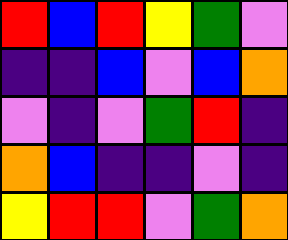[["red", "blue", "red", "yellow", "green", "violet"], ["indigo", "indigo", "blue", "violet", "blue", "orange"], ["violet", "indigo", "violet", "green", "red", "indigo"], ["orange", "blue", "indigo", "indigo", "violet", "indigo"], ["yellow", "red", "red", "violet", "green", "orange"]]